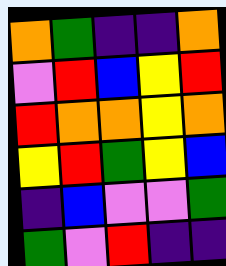[["orange", "green", "indigo", "indigo", "orange"], ["violet", "red", "blue", "yellow", "red"], ["red", "orange", "orange", "yellow", "orange"], ["yellow", "red", "green", "yellow", "blue"], ["indigo", "blue", "violet", "violet", "green"], ["green", "violet", "red", "indigo", "indigo"]]